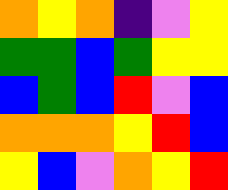[["orange", "yellow", "orange", "indigo", "violet", "yellow"], ["green", "green", "blue", "green", "yellow", "yellow"], ["blue", "green", "blue", "red", "violet", "blue"], ["orange", "orange", "orange", "yellow", "red", "blue"], ["yellow", "blue", "violet", "orange", "yellow", "red"]]